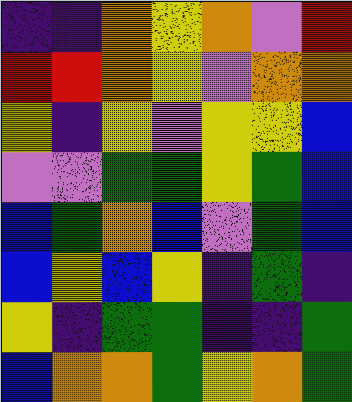[["indigo", "indigo", "orange", "yellow", "orange", "violet", "red"], ["red", "red", "orange", "yellow", "violet", "orange", "orange"], ["yellow", "indigo", "yellow", "violet", "yellow", "yellow", "blue"], ["violet", "violet", "green", "green", "yellow", "green", "blue"], ["blue", "green", "orange", "blue", "violet", "green", "blue"], ["blue", "yellow", "blue", "yellow", "indigo", "green", "indigo"], ["yellow", "indigo", "green", "green", "indigo", "indigo", "green"], ["blue", "orange", "orange", "green", "yellow", "orange", "green"]]